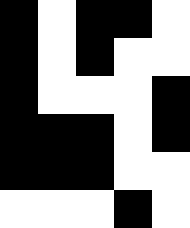[["black", "white", "black", "black", "white"], ["black", "white", "black", "white", "white"], ["black", "white", "white", "white", "black"], ["black", "black", "black", "white", "black"], ["black", "black", "black", "white", "white"], ["white", "white", "white", "black", "white"]]